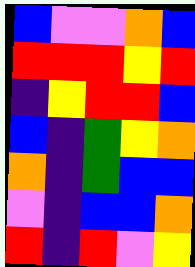[["blue", "violet", "violet", "orange", "blue"], ["red", "red", "red", "yellow", "red"], ["indigo", "yellow", "red", "red", "blue"], ["blue", "indigo", "green", "yellow", "orange"], ["orange", "indigo", "green", "blue", "blue"], ["violet", "indigo", "blue", "blue", "orange"], ["red", "indigo", "red", "violet", "yellow"]]